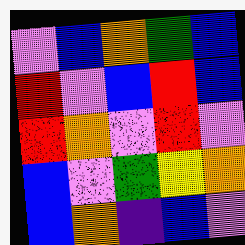[["violet", "blue", "orange", "green", "blue"], ["red", "violet", "blue", "red", "blue"], ["red", "orange", "violet", "red", "violet"], ["blue", "violet", "green", "yellow", "orange"], ["blue", "orange", "indigo", "blue", "violet"]]